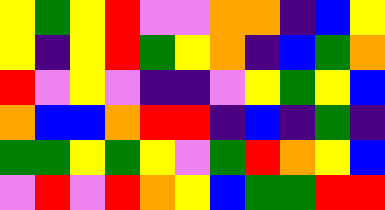[["yellow", "green", "yellow", "red", "violet", "violet", "orange", "orange", "indigo", "blue", "yellow"], ["yellow", "indigo", "yellow", "red", "green", "yellow", "orange", "indigo", "blue", "green", "orange"], ["red", "violet", "yellow", "violet", "indigo", "indigo", "violet", "yellow", "green", "yellow", "blue"], ["orange", "blue", "blue", "orange", "red", "red", "indigo", "blue", "indigo", "green", "indigo"], ["green", "green", "yellow", "green", "yellow", "violet", "green", "red", "orange", "yellow", "blue"], ["violet", "red", "violet", "red", "orange", "yellow", "blue", "green", "green", "red", "red"]]